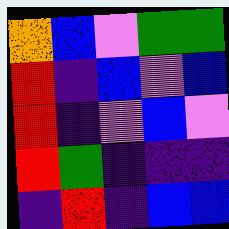[["orange", "blue", "violet", "green", "green"], ["red", "indigo", "blue", "violet", "blue"], ["red", "indigo", "violet", "blue", "violet"], ["red", "green", "indigo", "indigo", "indigo"], ["indigo", "red", "indigo", "blue", "blue"]]